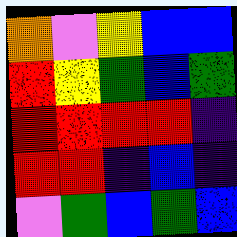[["orange", "violet", "yellow", "blue", "blue"], ["red", "yellow", "green", "blue", "green"], ["red", "red", "red", "red", "indigo"], ["red", "red", "indigo", "blue", "indigo"], ["violet", "green", "blue", "green", "blue"]]